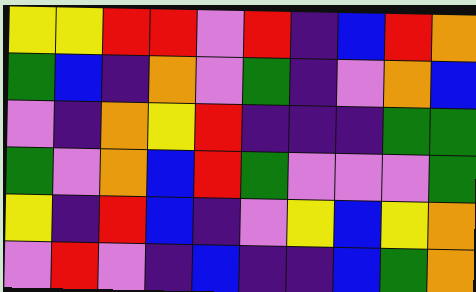[["yellow", "yellow", "red", "red", "violet", "red", "indigo", "blue", "red", "orange"], ["green", "blue", "indigo", "orange", "violet", "green", "indigo", "violet", "orange", "blue"], ["violet", "indigo", "orange", "yellow", "red", "indigo", "indigo", "indigo", "green", "green"], ["green", "violet", "orange", "blue", "red", "green", "violet", "violet", "violet", "green"], ["yellow", "indigo", "red", "blue", "indigo", "violet", "yellow", "blue", "yellow", "orange"], ["violet", "red", "violet", "indigo", "blue", "indigo", "indigo", "blue", "green", "orange"]]